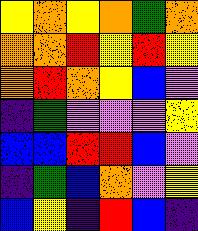[["yellow", "orange", "yellow", "orange", "green", "orange"], ["orange", "orange", "red", "yellow", "red", "yellow"], ["orange", "red", "orange", "yellow", "blue", "violet"], ["indigo", "green", "violet", "violet", "violet", "yellow"], ["blue", "blue", "red", "red", "blue", "violet"], ["indigo", "green", "blue", "orange", "violet", "yellow"], ["blue", "yellow", "indigo", "red", "blue", "indigo"]]